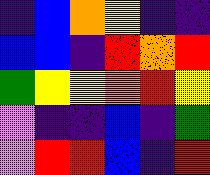[["indigo", "blue", "orange", "yellow", "indigo", "indigo"], ["blue", "blue", "indigo", "red", "orange", "red"], ["green", "yellow", "yellow", "orange", "red", "yellow"], ["violet", "indigo", "indigo", "blue", "indigo", "green"], ["violet", "red", "red", "blue", "indigo", "red"]]